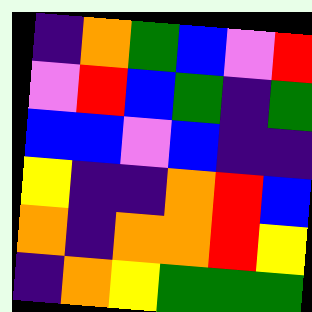[["indigo", "orange", "green", "blue", "violet", "red"], ["violet", "red", "blue", "green", "indigo", "green"], ["blue", "blue", "violet", "blue", "indigo", "indigo"], ["yellow", "indigo", "indigo", "orange", "red", "blue"], ["orange", "indigo", "orange", "orange", "red", "yellow"], ["indigo", "orange", "yellow", "green", "green", "green"]]